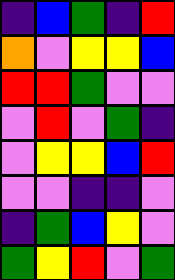[["indigo", "blue", "green", "indigo", "red"], ["orange", "violet", "yellow", "yellow", "blue"], ["red", "red", "green", "violet", "violet"], ["violet", "red", "violet", "green", "indigo"], ["violet", "yellow", "yellow", "blue", "red"], ["violet", "violet", "indigo", "indigo", "violet"], ["indigo", "green", "blue", "yellow", "violet"], ["green", "yellow", "red", "violet", "green"]]